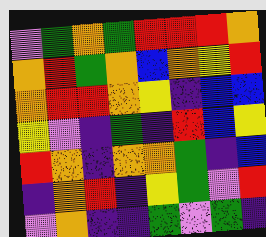[["violet", "green", "orange", "green", "red", "red", "red", "orange"], ["orange", "red", "green", "orange", "blue", "orange", "yellow", "red"], ["orange", "red", "red", "orange", "yellow", "indigo", "blue", "blue"], ["yellow", "violet", "indigo", "green", "indigo", "red", "blue", "yellow"], ["red", "orange", "indigo", "orange", "orange", "green", "indigo", "blue"], ["indigo", "orange", "red", "indigo", "yellow", "green", "violet", "red"], ["violet", "orange", "indigo", "indigo", "green", "violet", "green", "indigo"]]